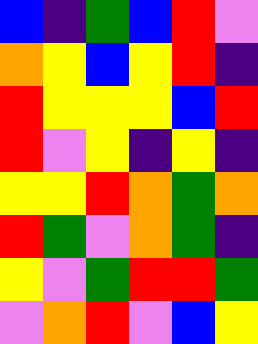[["blue", "indigo", "green", "blue", "red", "violet"], ["orange", "yellow", "blue", "yellow", "red", "indigo"], ["red", "yellow", "yellow", "yellow", "blue", "red"], ["red", "violet", "yellow", "indigo", "yellow", "indigo"], ["yellow", "yellow", "red", "orange", "green", "orange"], ["red", "green", "violet", "orange", "green", "indigo"], ["yellow", "violet", "green", "red", "red", "green"], ["violet", "orange", "red", "violet", "blue", "yellow"]]